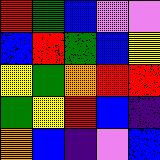[["red", "green", "blue", "violet", "violet"], ["blue", "red", "green", "blue", "yellow"], ["yellow", "green", "orange", "red", "red"], ["green", "yellow", "red", "blue", "indigo"], ["orange", "blue", "indigo", "violet", "blue"]]